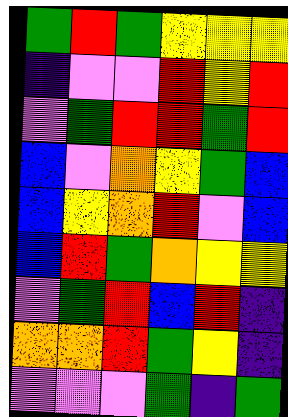[["green", "red", "green", "yellow", "yellow", "yellow"], ["indigo", "violet", "violet", "red", "yellow", "red"], ["violet", "green", "red", "red", "green", "red"], ["blue", "violet", "orange", "yellow", "green", "blue"], ["blue", "yellow", "orange", "red", "violet", "blue"], ["blue", "red", "green", "orange", "yellow", "yellow"], ["violet", "green", "red", "blue", "red", "indigo"], ["orange", "orange", "red", "green", "yellow", "indigo"], ["violet", "violet", "violet", "green", "indigo", "green"]]